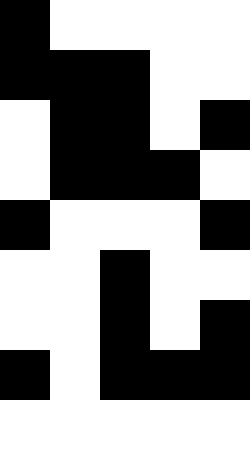[["black", "white", "white", "white", "white"], ["black", "black", "black", "white", "white"], ["white", "black", "black", "white", "black"], ["white", "black", "black", "black", "white"], ["black", "white", "white", "white", "black"], ["white", "white", "black", "white", "white"], ["white", "white", "black", "white", "black"], ["black", "white", "black", "black", "black"], ["white", "white", "white", "white", "white"]]